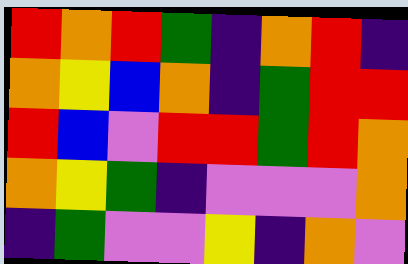[["red", "orange", "red", "green", "indigo", "orange", "red", "indigo"], ["orange", "yellow", "blue", "orange", "indigo", "green", "red", "red"], ["red", "blue", "violet", "red", "red", "green", "red", "orange"], ["orange", "yellow", "green", "indigo", "violet", "violet", "violet", "orange"], ["indigo", "green", "violet", "violet", "yellow", "indigo", "orange", "violet"]]